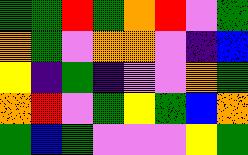[["green", "green", "red", "green", "orange", "red", "violet", "green"], ["orange", "green", "violet", "orange", "orange", "violet", "indigo", "blue"], ["yellow", "indigo", "green", "indigo", "violet", "violet", "orange", "green"], ["orange", "red", "violet", "green", "yellow", "green", "blue", "orange"], ["green", "blue", "green", "violet", "violet", "violet", "yellow", "green"]]